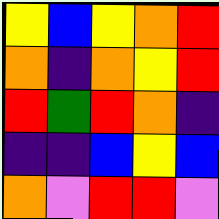[["yellow", "blue", "yellow", "orange", "red"], ["orange", "indigo", "orange", "yellow", "red"], ["red", "green", "red", "orange", "indigo"], ["indigo", "indigo", "blue", "yellow", "blue"], ["orange", "violet", "red", "red", "violet"]]